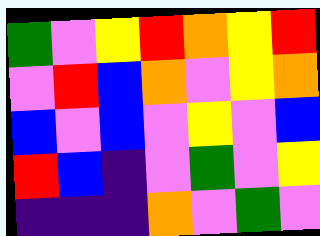[["green", "violet", "yellow", "red", "orange", "yellow", "red"], ["violet", "red", "blue", "orange", "violet", "yellow", "orange"], ["blue", "violet", "blue", "violet", "yellow", "violet", "blue"], ["red", "blue", "indigo", "violet", "green", "violet", "yellow"], ["indigo", "indigo", "indigo", "orange", "violet", "green", "violet"]]